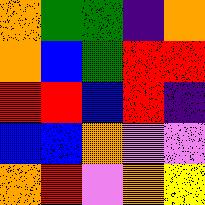[["orange", "green", "green", "indigo", "orange"], ["orange", "blue", "green", "red", "red"], ["red", "red", "blue", "red", "indigo"], ["blue", "blue", "orange", "violet", "violet"], ["orange", "red", "violet", "orange", "yellow"]]